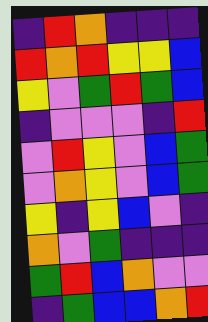[["indigo", "red", "orange", "indigo", "indigo", "indigo"], ["red", "orange", "red", "yellow", "yellow", "blue"], ["yellow", "violet", "green", "red", "green", "blue"], ["indigo", "violet", "violet", "violet", "indigo", "red"], ["violet", "red", "yellow", "violet", "blue", "green"], ["violet", "orange", "yellow", "violet", "blue", "green"], ["yellow", "indigo", "yellow", "blue", "violet", "indigo"], ["orange", "violet", "green", "indigo", "indigo", "indigo"], ["green", "red", "blue", "orange", "violet", "violet"], ["indigo", "green", "blue", "blue", "orange", "red"]]